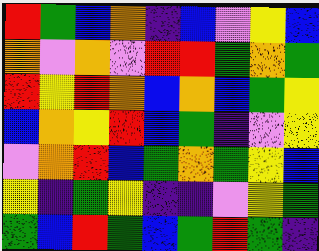[["red", "green", "blue", "orange", "indigo", "blue", "violet", "yellow", "blue"], ["orange", "violet", "orange", "violet", "red", "red", "green", "orange", "green"], ["red", "yellow", "red", "orange", "blue", "orange", "blue", "green", "yellow"], ["blue", "orange", "yellow", "red", "blue", "green", "indigo", "violet", "yellow"], ["violet", "orange", "red", "blue", "green", "orange", "green", "yellow", "blue"], ["yellow", "indigo", "green", "yellow", "indigo", "indigo", "violet", "yellow", "green"], ["green", "blue", "red", "green", "blue", "green", "red", "green", "indigo"]]